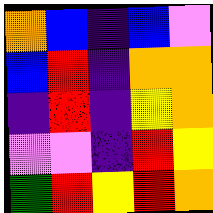[["orange", "blue", "indigo", "blue", "violet"], ["blue", "red", "indigo", "orange", "orange"], ["indigo", "red", "indigo", "yellow", "orange"], ["violet", "violet", "indigo", "red", "yellow"], ["green", "red", "yellow", "red", "orange"]]